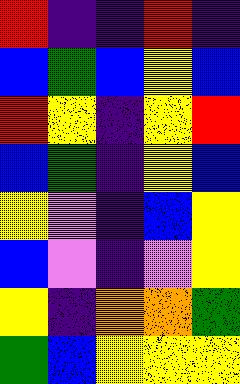[["red", "indigo", "indigo", "red", "indigo"], ["blue", "green", "blue", "yellow", "blue"], ["red", "yellow", "indigo", "yellow", "red"], ["blue", "green", "indigo", "yellow", "blue"], ["yellow", "violet", "indigo", "blue", "yellow"], ["blue", "violet", "indigo", "violet", "yellow"], ["yellow", "indigo", "orange", "orange", "green"], ["green", "blue", "yellow", "yellow", "yellow"]]